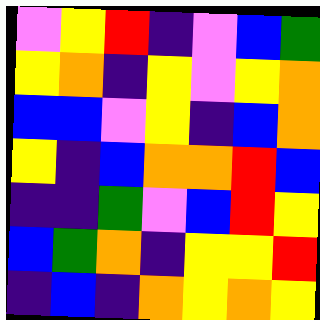[["violet", "yellow", "red", "indigo", "violet", "blue", "green"], ["yellow", "orange", "indigo", "yellow", "violet", "yellow", "orange"], ["blue", "blue", "violet", "yellow", "indigo", "blue", "orange"], ["yellow", "indigo", "blue", "orange", "orange", "red", "blue"], ["indigo", "indigo", "green", "violet", "blue", "red", "yellow"], ["blue", "green", "orange", "indigo", "yellow", "yellow", "red"], ["indigo", "blue", "indigo", "orange", "yellow", "orange", "yellow"]]